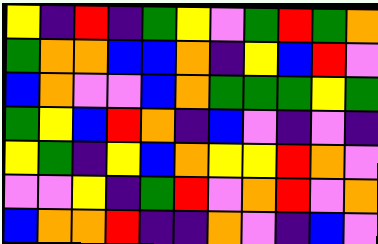[["yellow", "indigo", "red", "indigo", "green", "yellow", "violet", "green", "red", "green", "orange"], ["green", "orange", "orange", "blue", "blue", "orange", "indigo", "yellow", "blue", "red", "violet"], ["blue", "orange", "violet", "violet", "blue", "orange", "green", "green", "green", "yellow", "green"], ["green", "yellow", "blue", "red", "orange", "indigo", "blue", "violet", "indigo", "violet", "indigo"], ["yellow", "green", "indigo", "yellow", "blue", "orange", "yellow", "yellow", "red", "orange", "violet"], ["violet", "violet", "yellow", "indigo", "green", "red", "violet", "orange", "red", "violet", "orange"], ["blue", "orange", "orange", "red", "indigo", "indigo", "orange", "violet", "indigo", "blue", "violet"]]